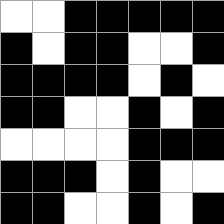[["white", "white", "black", "black", "black", "black", "black"], ["black", "white", "black", "black", "white", "white", "black"], ["black", "black", "black", "black", "white", "black", "white"], ["black", "black", "white", "white", "black", "white", "black"], ["white", "white", "white", "white", "black", "black", "black"], ["black", "black", "black", "white", "black", "white", "white"], ["black", "black", "white", "white", "black", "white", "black"]]